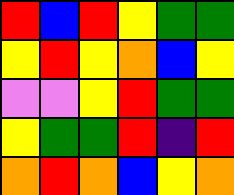[["red", "blue", "red", "yellow", "green", "green"], ["yellow", "red", "yellow", "orange", "blue", "yellow"], ["violet", "violet", "yellow", "red", "green", "green"], ["yellow", "green", "green", "red", "indigo", "red"], ["orange", "red", "orange", "blue", "yellow", "orange"]]